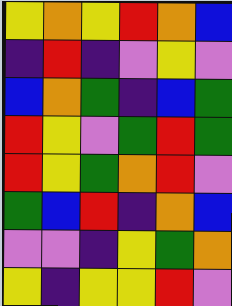[["yellow", "orange", "yellow", "red", "orange", "blue"], ["indigo", "red", "indigo", "violet", "yellow", "violet"], ["blue", "orange", "green", "indigo", "blue", "green"], ["red", "yellow", "violet", "green", "red", "green"], ["red", "yellow", "green", "orange", "red", "violet"], ["green", "blue", "red", "indigo", "orange", "blue"], ["violet", "violet", "indigo", "yellow", "green", "orange"], ["yellow", "indigo", "yellow", "yellow", "red", "violet"]]